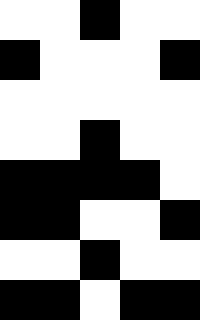[["white", "white", "black", "white", "white"], ["black", "white", "white", "white", "black"], ["white", "white", "white", "white", "white"], ["white", "white", "black", "white", "white"], ["black", "black", "black", "black", "white"], ["black", "black", "white", "white", "black"], ["white", "white", "black", "white", "white"], ["black", "black", "white", "black", "black"]]